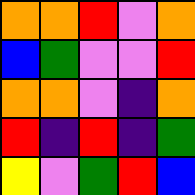[["orange", "orange", "red", "violet", "orange"], ["blue", "green", "violet", "violet", "red"], ["orange", "orange", "violet", "indigo", "orange"], ["red", "indigo", "red", "indigo", "green"], ["yellow", "violet", "green", "red", "blue"]]